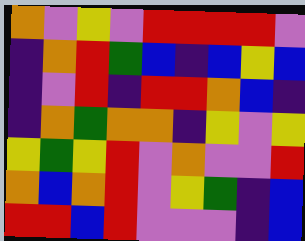[["orange", "violet", "yellow", "violet", "red", "red", "red", "red", "violet"], ["indigo", "orange", "red", "green", "blue", "indigo", "blue", "yellow", "blue"], ["indigo", "violet", "red", "indigo", "red", "red", "orange", "blue", "indigo"], ["indigo", "orange", "green", "orange", "orange", "indigo", "yellow", "violet", "yellow"], ["yellow", "green", "yellow", "red", "violet", "orange", "violet", "violet", "red"], ["orange", "blue", "orange", "red", "violet", "yellow", "green", "indigo", "blue"], ["red", "red", "blue", "red", "violet", "violet", "violet", "indigo", "blue"]]